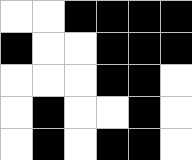[["white", "white", "black", "black", "black", "black"], ["black", "white", "white", "black", "black", "black"], ["white", "white", "white", "black", "black", "white"], ["white", "black", "white", "white", "black", "white"], ["white", "black", "white", "black", "black", "white"]]